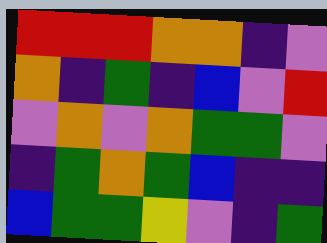[["red", "red", "red", "orange", "orange", "indigo", "violet"], ["orange", "indigo", "green", "indigo", "blue", "violet", "red"], ["violet", "orange", "violet", "orange", "green", "green", "violet"], ["indigo", "green", "orange", "green", "blue", "indigo", "indigo"], ["blue", "green", "green", "yellow", "violet", "indigo", "green"]]